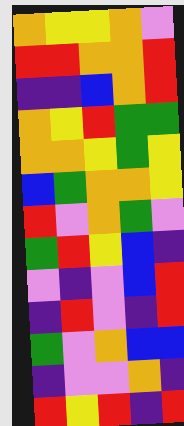[["orange", "yellow", "yellow", "orange", "violet"], ["red", "red", "orange", "orange", "red"], ["indigo", "indigo", "blue", "orange", "red"], ["orange", "yellow", "red", "green", "green"], ["orange", "orange", "yellow", "green", "yellow"], ["blue", "green", "orange", "orange", "yellow"], ["red", "violet", "orange", "green", "violet"], ["green", "red", "yellow", "blue", "indigo"], ["violet", "indigo", "violet", "blue", "red"], ["indigo", "red", "violet", "indigo", "red"], ["green", "violet", "orange", "blue", "blue"], ["indigo", "violet", "violet", "orange", "indigo"], ["red", "yellow", "red", "indigo", "red"]]